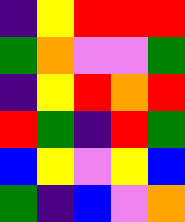[["indigo", "yellow", "red", "red", "red"], ["green", "orange", "violet", "violet", "green"], ["indigo", "yellow", "red", "orange", "red"], ["red", "green", "indigo", "red", "green"], ["blue", "yellow", "violet", "yellow", "blue"], ["green", "indigo", "blue", "violet", "orange"]]